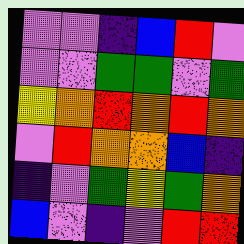[["violet", "violet", "indigo", "blue", "red", "violet"], ["violet", "violet", "green", "green", "violet", "green"], ["yellow", "orange", "red", "orange", "red", "orange"], ["violet", "red", "orange", "orange", "blue", "indigo"], ["indigo", "violet", "green", "yellow", "green", "orange"], ["blue", "violet", "indigo", "violet", "red", "red"]]